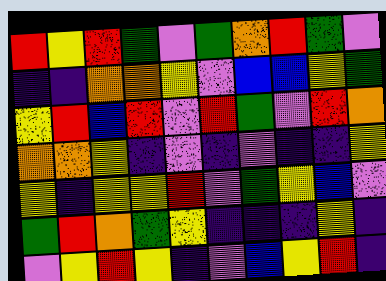[["red", "yellow", "red", "green", "violet", "green", "orange", "red", "green", "violet"], ["indigo", "indigo", "orange", "orange", "yellow", "violet", "blue", "blue", "yellow", "green"], ["yellow", "red", "blue", "red", "violet", "red", "green", "violet", "red", "orange"], ["orange", "orange", "yellow", "indigo", "violet", "indigo", "violet", "indigo", "indigo", "yellow"], ["yellow", "indigo", "yellow", "yellow", "red", "violet", "green", "yellow", "blue", "violet"], ["green", "red", "orange", "green", "yellow", "indigo", "indigo", "indigo", "yellow", "indigo"], ["violet", "yellow", "red", "yellow", "indigo", "violet", "blue", "yellow", "red", "indigo"]]